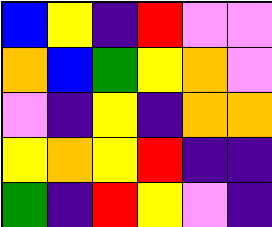[["blue", "yellow", "indigo", "red", "violet", "violet"], ["orange", "blue", "green", "yellow", "orange", "violet"], ["violet", "indigo", "yellow", "indigo", "orange", "orange"], ["yellow", "orange", "yellow", "red", "indigo", "indigo"], ["green", "indigo", "red", "yellow", "violet", "indigo"]]